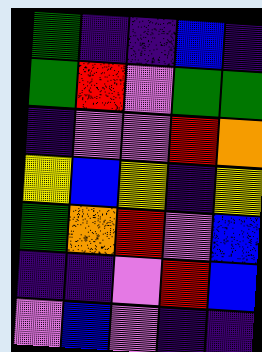[["green", "indigo", "indigo", "blue", "indigo"], ["green", "red", "violet", "green", "green"], ["indigo", "violet", "violet", "red", "orange"], ["yellow", "blue", "yellow", "indigo", "yellow"], ["green", "orange", "red", "violet", "blue"], ["indigo", "indigo", "violet", "red", "blue"], ["violet", "blue", "violet", "indigo", "indigo"]]